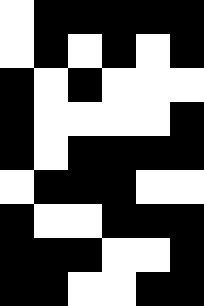[["white", "black", "black", "black", "black", "black"], ["white", "black", "white", "black", "white", "black"], ["black", "white", "black", "white", "white", "white"], ["black", "white", "white", "white", "white", "black"], ["black", "white", "black", "black", "black", "black"], ["white", "black", "black", "black", "white", "white"], ["black", "white", "white", "black", "black", "black"], ["black", "black", "black", "white", "white", "black"], ["black", "black", "white", "white", "black", "black"]]